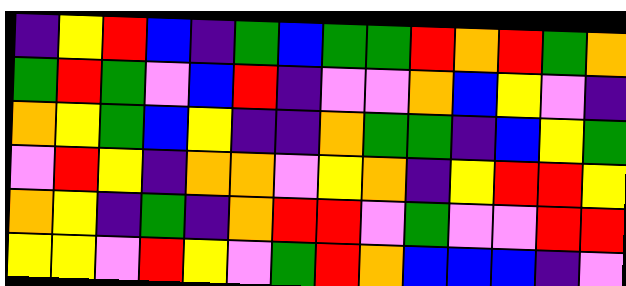[["indigo", "yellow", "red", "blue", "indigo", "green", "blue", "green", "green", "red", "orange", "red", "green", "orange"], ["green", "red", "green", "violet", "blue", "red", "indigo", "violet", "violet", "orange", "blue", "yellow", "violet", "indigo"], ["orange", "yellow", "green", "blue", "yellow", "indigo", "indigo", "orange", "green", "green", "indigo", "blue", "yellow", "green"], ["violet", "red", "yellow", "indigo", "orange", "orange", "violet", "yellow", "orange", "indigo", "yellow", "red", "red", "yellow"], ["orange", "yellow", "indigo", "green", "indigo", "orange", "red", "red", "violet", "green", "violet", "violet", "red", "red"], ["yellow", "yellow", "violet", "red", "yellow", "violet", "green", "red", "orange", "blue", "blue", "blue", "indigo", "violet"]]